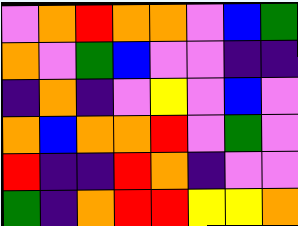[["violet", "orange", "red", "orange", "orange", "violet", "blue", "green"], ["orange", "violet", "green", "blue", "violet", "violet", "indigo", "indigo"], ["indigo", "orange", "indigo", "violet", "yellow", "violet", "blue", "violet"], ["orange", "blue", "orange", "orange", "red", "violet", "green", "violet"], ["red", "indigo", "indigo", "red", "orange", "indigo", "violet", "violet"], ["green", "indigo", "orange", "red", "red", "yellow", "yellow", "orange"]]